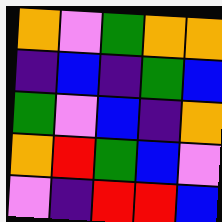[["orange", "violet", "green", "orange", "orange"], ["indigo", "blue", "indigo", "green", "blue"], ["green", "violet", "blue", "indigo", "orange"], ["orange", "red", "green", "blue", "violet"], ["violet", "indigo", "red", "red", "blue"]]